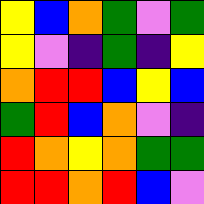[["yellow", "blue", "orange", "green", "violet", "green"], ["yellow", "violet", "indigo", "green", "indigo", "yellow"], ["orange", "red", "red", "blue", "yellow", "blue"], ["green", "red", "blue", "orange", "violet", "indigo"], ["red", "orange", "yellow", "orange", "green", "green"], ["red", "red", "orange", "red", "blue", "violet"]]